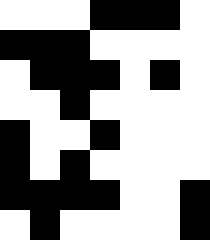[["white", "white", "white", "black", "black", "black", "white"], ["black", "black", "black", "white", "white", "white", "white"], ["white", "black", "black", "black", "white", "black", "white"], ["white", "white", "black", "white", "white", "white", "white"], ["black", "white", "white", "black", "white", "white", "white"], ["black", "white", "black", "white", "white", "white", "white"], ["black", "black", "black", "black", "white", "white", "black"], ["white", "black", "white", "white", "white", "white", "black"]]